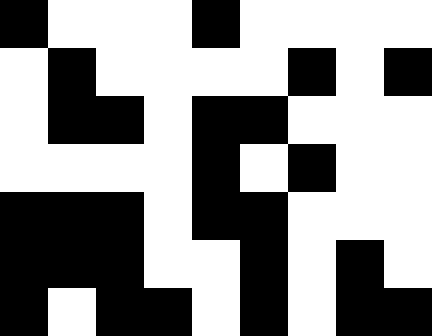[["black", "white", "white", "white", "black", "white", "white", "white", "white"], ["white", "black", "white", "white", "white", "white", "black", "white", "black"], ["white", "black", "black", "white", "black", "black", "white", "white", "white"], ["white", "white", "white", "white", "black", "white", "black", "white", "white"], ["black", "black", "black", "white", "black", "black", "white", "white", "white"], ["black", "black", "black", "white", "white", "black", "white", "black", "white"], ["black", "white", "black", "black", "white", "black", "white", "black", "black"]]